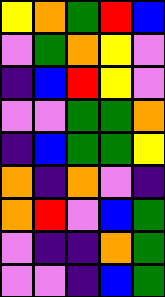[["yellow", "orange", "green", "red", "blue"], ["violet", "green", "orange", "yellow", "violet"], ["indigo", "blue", "red", "yellow", "violet"], ["violet", "violet", "green", "green", "orange"], ["indigo", "blue", "green", "green", "yellow"], ["orange", "indigo", "orange", "violet", "indigo"], ["orange", "red", "violet", "blue", "green"], ["violet", "indigo", "indigo", "orange", "green"], ["violet", "violet", "indigo", "blue", "green"]]